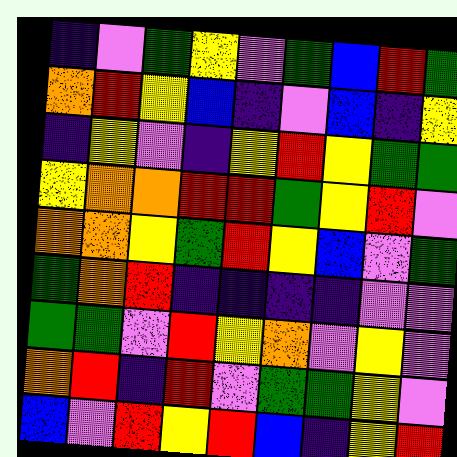[["indigo", "violet", "green", "yellow", "violet", "green", "blue", "red", "green"], ["orange", "red", "yellow", "blue", "indigo", "violet", "blue", "indigo", "yellow"], ["indigo", "yellow", "violet", "indigo", "yellow", "red", "yellow", "green", "green"], ["yellow", "orange", "orange", "red", "red", "green", "yellow", "red", "violet"], ["orange", "orange", "yellow", "green", "red", "yellow", "blue", "violet", "green"], ["green", "orange", "red", "indigo", "indigo", "indigo", "indigo", "violet", "violet"], ["green", "green", "violet", "red", "yellow", "orange", "violet", "yellow", "violet"], ["orange", "red", "indigo", "red", "violet", "green", "green", "yellow", "violet"], ["blue", "violet", "red", "yellow", "red", "blue", "indigo", "yellow", "red"]]